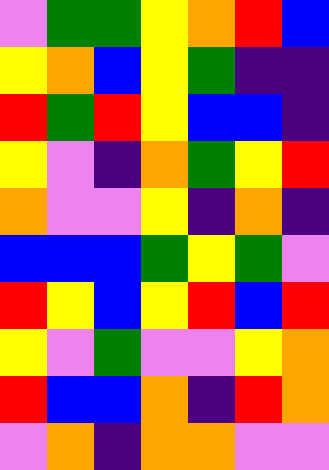[["violet", "green", "green", "yellow", "orange", "red", "blue"], ["yellow", "orange", "blue", "yellow", "green", "indigo", "indigo"], ["red", "green", "red", "yellow", "blue", "blue", "indigo"], ["yellow", "violet", "indigo", "orange", "green", "yellow", "red"], ["orange", "violet", "violet", "yellow", "indigo", "orange", "indigo"], ["blue", "blue", "blue", "green", "yellow", "green", "violet"], ["red", "yellow", "blue", "yellow", "red", "blue", "red"], ["yellow", "violet", "green", "violet", "violet", "yellow", "orange"], ["red", "blue", "blue", "orange", "indigo", "red", "orange"], ["violet", "orange", "indigo", "orange", "orange", "violet", "violet"]]